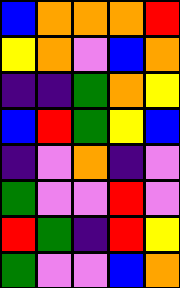[["blue", "orange", "orange", "orange", "red"], ["yellow", "orange", "violet", "blue", "orange"], ["indigo", "indigo", "green", "orange", "yellow"], ["blue", "red", "green", "yellow", "blue"], ["indigo", "violet", "orange", "indigo", "violet"], ["green", "violet", "violet", "red", "violet"], ["red", "green", "indigo", "red", "yellow"], ["green", "violet", "violet", "blue", "orange"]]